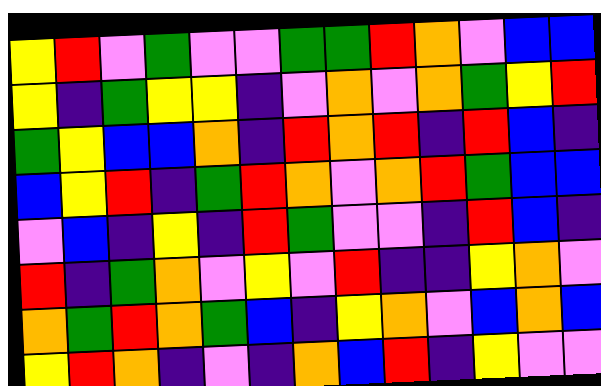[["yellow", "red", "violet", "green", "violet", "violet", "green", "green", "red", "orange", "violet", "blue", "blue"], ["yellow", "indigo", "green", "yellow", "yellow", "indigo", "violet", "orange", "violet", "orange", "green", "yellow", "red"], ["green", "yellow", "blue", "blue", "orange", "indigo", "red", "orange", "red", "indigo", "red", "blue", "indigo"], ["blue", "yellow", "red", "indigo", "green", "red", "orange", "violet", "orange", "red", "green", "blue", "blue"], ["violet", "blue", "indigo", "yellow", "indigo", "red", "green", "violet", "violet", "indigo", "red", "blue", "indigo"], ["red", "indigo", "green", "orange", "violet", "yellow", "violet", "red", "indigo", "indigo", "yellow", "orange", "violet"], ["orange", "green", "red", "orange", "green", "blue", "indigo", "yellow", "orange", "violet", "blue", "orange", "blue"], ["yellow", "red", "orange", "indigo", "violet", "indigo", "orange", "blue", "red", "indigo", "yellow", "violet", "violet"]]